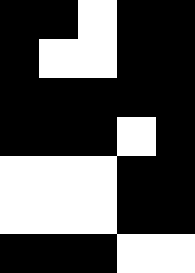[["black", "black", "white", "black", "black"], ["black", "white", "white", "black", "black"], ["black", "black", "black", "black", "black"], ["black", "black", "black", "white", "black"], ["white", "white", "white", "black", "black"], ["white", "white", "white", "black", "black"], ["black", "black", "black", "white", "white"]]